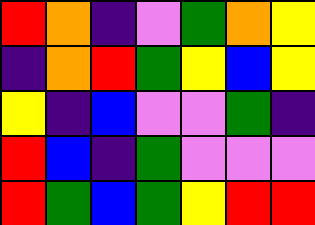[["red", "orange", "indigo", "violet", "green", "orange", "yellow"], ["indigo", "orange", "red", "green", "yellow", "blue", "yellow"], ["yellow", "indigo", "blue", "violet", "violet", "green", "indigo"], ["red", "blue", "indigo", "green", "violet", "violet", "violet"], ["red", "green", "blue", "green", "yellow", "red", "red"]]